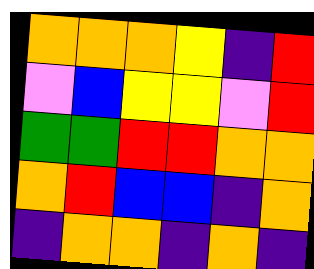[["orange", "orange", "orange", "yellow", "indigo", "red"], ["violet", "blue", "yellow", "yellow", "violet", "red"], ["green", "green", "red", "red", "orange", "orange"], ["orange", "red", "blue", "blue", "indigo", "orange"], ["indigo", "orange", "orange", "indigo", "orange", "indigo"]]